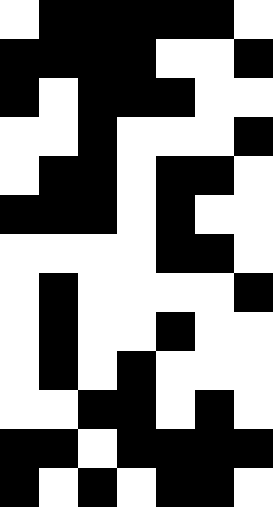[["white", "black", "black", "black", "black", "black", "white"], ["black", "black", "black", "black", "white", "white", "black"], ["black", "white", "black", "black", "black", "white", "white"], ["white", "white", "black", "white", "white", "white", "black"], ["white", "black", "black", "white", "black", "black", "white"], ["black", "black", "black", "white", "black", "white", "white"], ["white", "white", "white", "white", "black", "black", "white"], ["white", "black", "white", "white", "white", "white", "black"], ["white", "black", "white", "white", "black", "white", "white"], ["white", "black", "white", "black", "white", "white", "white"], ["white", "white", "black", "black", "white", "black", "white"], ["black", "black", "white", "black", "black", "black", "black"], ["black", "white", "black", "white", "black", "black", "white"]]